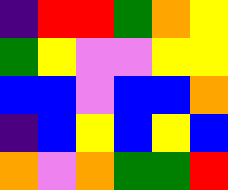[["indigo", "red", "red", "green", "orange", "yellow"], ["green", "yellow", "violet", "violet", "yellow", "yellow"], ["blue", "blue", "violet", "blue", "blue", "orange"], ["indigo", "blue", "yellow", "blue", "yellow", "blue"], ["orange", "violet", "orange", "green", "green", "red"]]